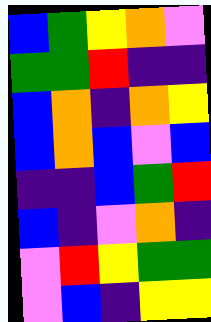[["blue", "green", "yellow", "orange", "violet"], ["green", "green", "red", "indigo", "indigo"], ["blue", "orange", "indigo", "orange", "yellow"], ["blue", "orange", "blue", "violet", "blue"], ["indigo", "indigo", "blue", "green", "red"], ["blue", "indigo", "violet", "orange", "indigo"], ["violet", "red", "yellow", "green", "green"], ["violet", "blue", "indigo", "yellow", "yellow"]]